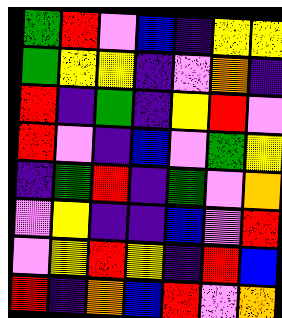[["green", "red", "violet", "blue", "indigo", "yellow", "yellow"], ["green", "yellow", "yellow", "indigo", "violet", "orange", "indigo"], ["red", "indigo", "green", "indigo", "yellow", "red", "violet"], ["red", "violet", "indigo", "blue", "violet", "green", "yellow"], ["indigo", "green", "red", "indigo", "green", "violet", "orange"], ["violet", "yellow", "indigo", "indigo", "blue", "violet", "red"], ["violet", "yellow", "red", "yellow", "indigo", "red", "blue"], ["red", "indigo", "orange", "blue", "red", "violet", "orange"]]